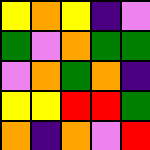[["yellow", "orange", "yellow", "indigo", "violet"], ["green", "violet", "orange", "green", "green"], ["violet", "orange", "green", "orange", "indigo"], ["yellow", "yellow", "red", "red", "green"], ["orange", "indigo", "orange", "violet", "red"]]